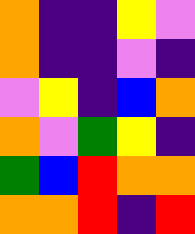[["orange", "indigo", "indigo", "yellow", "violet"], ["orange", "indigo", "indigo", "violet", "indigo"], ["violet", "yellow", "indigo", "blue", "orange"], ["orange", "violet", "green", "yellow", "indigo"], ["green", "blue", "red", "orange", "orange"], ["orange", "orange", "red", "indigo", "red"]]